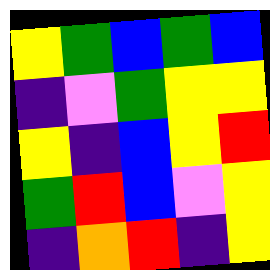[["yellow", "green", "blue", "green", "blue"], ["indigo", "violet", "green", "yellow", "yellow"], ["yellow", "indigo", "blue", "yellow", "red"], ["green", "red", "blue", "violet", "yellow"], ["indigo", "orange", "red", "indigo", "yellow"]]